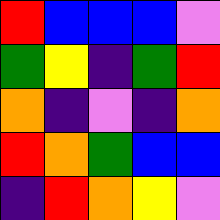[["red", "blue", "blue", "blue", "violet"], ["green", "yellow", "indigo", "green", "red"], ["orange", "indigo", "violet", "indigo", "orange"], ["red", "orange", "green", "blue", "blue"], ["indigo", "red", "orange", "yellow", "violet"]]